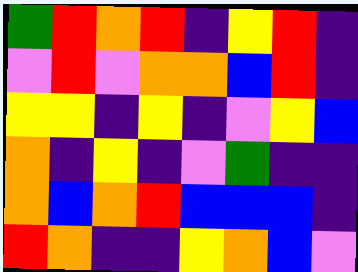[["green", "red", "orange", "red", "indigo", "yellow", "red", "indigo"], ["violet", "red", "violet", "orange", "orange", "blue", "red", "indigo"], ["yellow", "yellow", "indigo", "yellow", "indigo", "violet", "yellow", "blue"], ["orange", "indigo", "yellow", "indigo", "violet", "green", "indigo", "indigo"], ["orange", "blue", "orange", "red", "blue", "blue", "blue", "indigo"], ["red", "orange", "indigo", "indigo", "yellow", "orange", "blue", "violet"]]